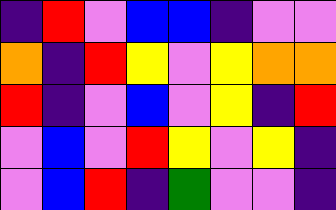[["indigo", "red", "violet", "blue", "blue", "indigo", "violet", "violet"], ["orange", "indigo", "red", "yellow", "violet", "yellow", "orange", "orange"], ["red", "indigo", "violet", "blue", "violet", "yellow", "indigo", "red"], ["violet", "blue", "violet", "red", "yellow", "violet", "yellow", "indigo"], ["violet", "blue", "red", "indigo", "green", "violet", "violet", "indigo"]]